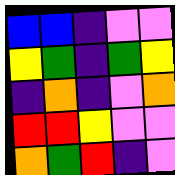[["blue", "blue", "indigo", "violet", "violet"], ["yellow", "green", "indigo", "green", "yellow"], ["indigo", "orange", "indigo", "violet", "orange"], ["red", "red", "yellow", "violet", "violet"], ["orange", "green", "red", "indigo", "violet"]]